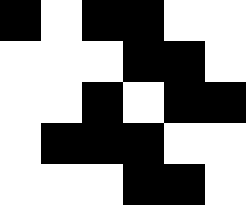[["black", "white", "black", "black", "white", "white"], ["white", "white", "white", "black", "black", "white"], ["white", "white", "black", "white", "black", "black"], ["white", "black", "black", "black", "white", "white"], ["white", "white", "white", "black", "black", "white"]]